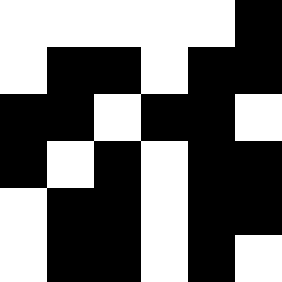[["white", "white", "white", "white", "white", "black"], ["white", "black", "black", "white", "black", "black"], ["black", "black", "white", "black", "black", "white"], ["black", "white", "black", "white", "black", "black"], ["white", "black", "black", "white", "black", "black"], ["white", "black", "black", "white", "black", "white"]]